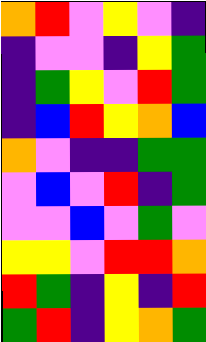[["orange", "red", "violet", "yellow", "violet", "indigo"], ["indigo", "violet", "violet", "indigo", "yellow", "green"], ["indigo", "green", "yellow", "violet", "red", "green"], ["indigo", "blue", "red", "yellow", "orange", "blue"], ["orange", "violet", "indigo", "indigo", "green", "green"], ["violet", "blue", "violet", "red", "indigo", "green"], ["violet", "violet", "blue", "violet", "green", "violet"], ["yellow", "yellow", "violet", "red", "red", "orange"], ["red", "green", "indigo", "yellow", "indigo", "red"], ["green", "red", "indigo", "yellow", "orange", "green"]]